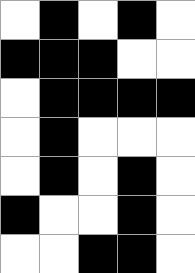[["white", "black", "white", "black", "white"], ["black", "black", "black", "white", "white"], ["white", "black", "black", "black", "black"], ["white", "black", "white", "white", "white"], ["white", "black", "white", "black", "white"], ["black", "white", "white", "black", "white"], ["white", "white", "black", "black", "white"]]